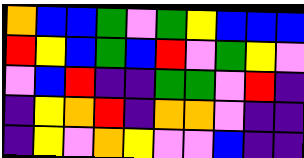[["orange", "blue", "blue", "green", "violet", "green", "yellow", "blue", "blue", "blue"], ["red", "yellow", "blue", "green", "blue", "red", "violet", "green", "yellow", "violet"], ["violet", "blue", "red", "indigo", "indigo", "green", "green", "violet", "red", "indigo"], ["indigo", "yellow", "orange", "red", "indigo", "orange", "orange", "violet", "indigo", "indigo"], ["indigo", "yellow", "violet", "orange", "yellow", "violet", "violet", "blue", "indigo", "indigo"]]